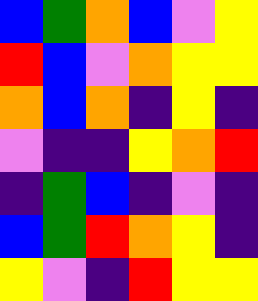[["blue", "green", "orange", "blue", "violet", "yellow"], ["red", "blue", "violet", "orange", "yellow", "yellow"], ["orange", "blue", "orange", "indigo", "yellow", "indigo"], ["violet", "indigo", "indigo", "yellow", "orange", "red"], ["indigo", "green", "blue", "indigo", "violet", "indigo"], ["blue", "green", "red", "orange", "yellow", "indigo"], ["yellow", "violet", "indigo", "red", "yellow", "yellow"]]